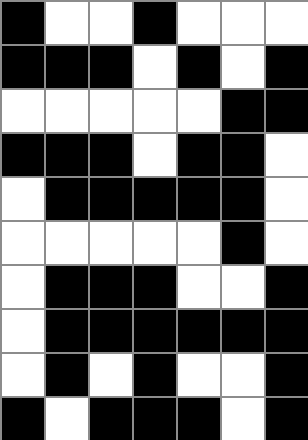[["black", "white", "white", "black", "white", "white", "white"], ["black", "black", "black", "white", "black", "white", "black"], ["white", "white", "white", "white", "white", "black", "black"], ["black", "black", "black", "white", "black", "black", "white"], ["white", "black", "black", "black", "black", "black", "white"], ["white", "white", "white", "white", "white", "black", "white"], ["white", "black", "black", "black", "white", "white", "black"], ["white", "black", "black", "black", "black", "black", "black"], ["white", "black", "white", "black", "white", "white", "black"], ["black", "white", "black", "black", "black", "white", "black"]]